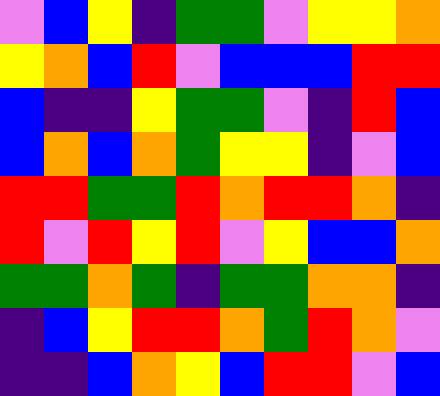[["violet", "blue", "yellow", "indigo", "green", "green", "violet", "yellow", "yellow", "orange"], ["yellow", "orange", "blue", "red", "violet", "blue", "blue", "blue", "red", "red"], ["blue", "indigo", "indigo", "yellow", "green", "green", "violet", "indigo", "red", "blue"], ["blue", "orange", "blue", "orange", "green", "yellow", "yellow", "indigo", "violet", "blue"], ["red", "red", "green", "green", "red", "orange", "red", "red", "orange", "indigo"], ["red", "violet", "red", "yellow", "red", "violet", "yellow", "blue", "blue", "orange"], ["green", "green", "orange", "green", "indigo", "green", "green", "orange", "orange", "indigo"], ["indigo", "blue", "yellow", "red", "red", "orange", "green", "red", "orange", "violet"], ["indigo", "indigo", "blue", "orange", "yellow", "blue", "red", "red", "violet", "blue"]]